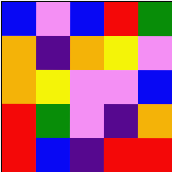[["blue", "violet", "blue", "red", "green"], ["orange", "indigo", "orange", "yellow", "violet"], ["orange", "yellow", "violet", "violet", "blue"], ["red", "green", "violet", "indigo", "orange"], ["red", "blue", "indigo", "red", "red"]]